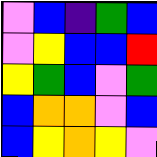[["violet", "blue", "indigo", "green", "blue"], ["violet", "yellow", "blue", "blue", "red"], ["yellow", "green", "blue", "violet", "green"], ["blue", "orange", "orange", "violet", "blue"], ["blue", "yellow", "orange", "yellow", "violet"]]